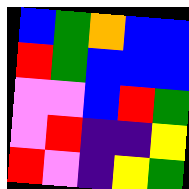[["blue", "green", "orange", "blue", "blue"], ["red", "green", "blue", "blue", "blue"], ["violet", "violet", "blue", "red", "green"], ["violet", "red", "indigo", "indigo", "yellow"], ["red", "violet", "indigo", "yellow", "green"]]